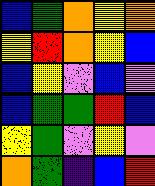[["blue", "green", "orange", "yellow", "orange"], ["yellow", "red", "orange", "yellow", "blue"], ["blue", "yellow", "violet", "blue", "violet"], ["blue", "green", "green", "red", "blue"], ["yellow", "green", "violet", "yellow", "violet"], ["orange", "green", "indigo", "blue", "red"]]